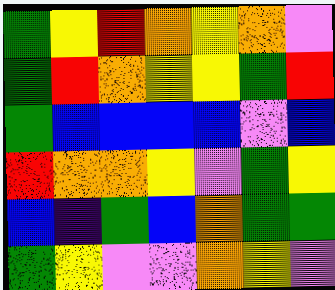[["green", "yellow", "red", "orange", "yellow", "orange", "violet"], ["green", "red", "orange", "yellow", "yellow", "green", "red"], ["green", "blue", "blue", "blue", "blue", "violet", "blue"], ["red", "orange", "orange", "yellow", "violet", "green", "yellow"], ["blue", "indigo", "green", "blue", "orange", "green", "green"], ["green", "yellow", "violet", "violet", "orange", "yellow", "violet"]]